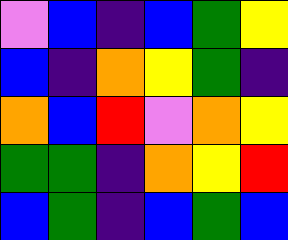[["violet", "blue", "indigo", "blue", "green", "yellow"], ["blue", "indigo", "orange", "yellow", "green", "indigo"], ["orange", "blue", "red", "violet", "orange", "yellow"], ["green", "green", "indigo", "orange", "yellow", "red"], ["blue", "green", "indigo", "blue", "green", "blue"]]